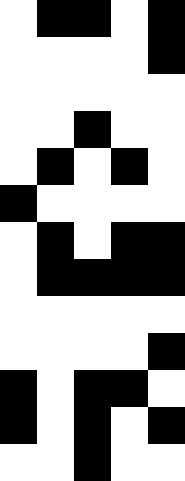[["white", "black", "black", "white", "black"], ["white", "white", "white", "white", "black"], ["white", "white", "white", "white", "white"], ["white", "white", "black", "white", "white"], ["white", "black", "white", "black", "white"], ["black", "white", "white", "white", "white"], ["white", "black", "white", "black", "black"], ["white", "black", "black", "black", "black"], ["white", "white", "white", "white", "white"], ["white", "white", "white", "white", "black"], ["black", "white", "black", "black", "white"], ["black", "white", "black", "white", "black"], ["white", "white", "black", "white", "white"]]